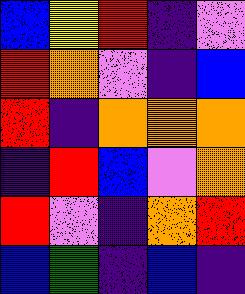[["blue", "yellow", "red", "indigo", "violet"], ["red", "orange", "violet", "indigo", "blue"], ["red", "indigo", "orange", "orange", "orange"], ["indigo", "red", "blue", "violet", "orange"], ["red", "violet", "indigo", "orange", "red"], ["blue", "green", "indigo", "blue", "indigo"]]